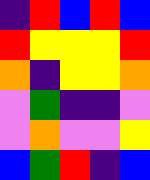[["indigo", "red", "blue", "red", "blue"], ["red", "yellow", "yellow", "yellow", "red"], ["orange", "indigo", "yellow", "yellow", "orange"], ["violet", "green", "indigo", "indigo", "violet"], ["violet", "orange", "violet", "violet", "yellow"], ["blue", "green", "red", "indigo", "blue"]]